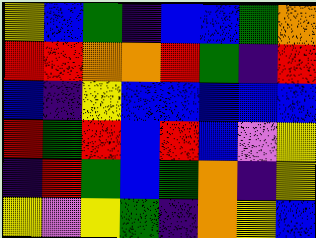[["yellow", "blue", "green", "indigo", "blue", "blue", "green", "orange"], ["red", "red", "orange", "orange", "red", "green", "indigo", "red"], ["blue", "indigo", "yellow", "blue", "blue", "blue", "blue", "blue"], ["red", "green", "red", "blue", "red", "blue", "violet", "yellow"], ["indigo", "red", "green", "blue", "green", "orange", "indigo", "yellow"], ["yellow", "violet", "yellow", "green", "indigo", "orange", "yellow", "blue"]]